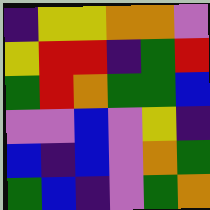[["indigo", "yellow", "yellow", "orange", "orange", "violet"], ["yellow", "red", "red", "indigo", "green", "red"], ["green", "red", "orange", "green", "green", "blue"], ["violet", "violet", "blue", "violet", "yellow", "indigo"], ["blue", "indigo", "blue", "violet", "orange", "green"], ["green", "blue", "indigo", "violet", "green", "orange"]]